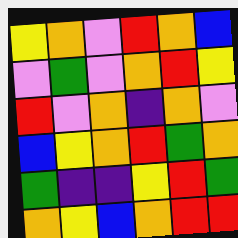[["yellow", "orange", "violet", "red", "orange", "blue"], ["violet", "green", "violet", "orange", "red", "yellow"], ["red", "violet", "orange", "indigo", "orange", "violet"], ["blue", "yellow", "orange", "red", "green", "orange"], ["green", "indigo", "indigo", "yellow", "red", "green"], ["orange", "yellow", "blue", "orange", "red", "red"]]